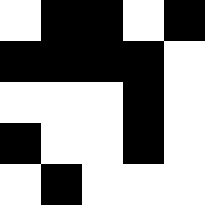[["white", "black", "black", "white", "black"], ["black", "black", "black", "black", "white"], ["white", "white", "white", "black", "white"], ["black", "white", "white", "black", "white"], ["white", "black", "white", "white", "white"]]